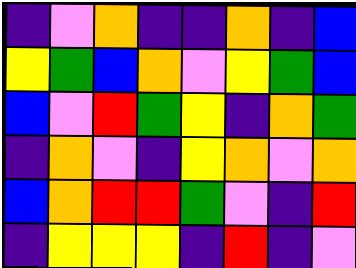[["indigo", "violet", "orange", "indigo", "indigo", "orange", "indigo", "blue"], ["yellow", "green", "blue", "orange", "violet", "yellow", "green", "blue"], ["blue", "violet", "red", "green", "yellow", "indigo", "orange", "green"], ["indigo", "orange", "violet", "indigo", "yellow", "orange", "violet", "orange"], ["blue", "orange", "red", "red", "green", "violet", "indigo", "red"], ["indigo", "yellow", "yellow", "yellow", "indigo", "red", "indigo", "violet"]]